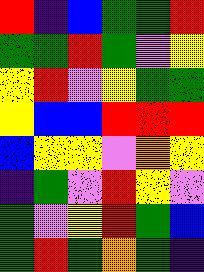[["red", "indigo", "blue", "green", "green", "red"], ["green", "green", "red", "green", "violet", "yellow"], ["yellow", "red", "violet", "yellow", "green", "green"], ["yellow", "blue", "blue", "red", "red", "red"], ["blue", "yellow", "yellow", "violet", "orange", "yellow"], ["indigo", "green", "violet", "red", "yellow", "violet"], ["green", "violet", "yellow", "red", "green", "blue"], ["green", "red", "green", "orange", "green", "indigo"]]